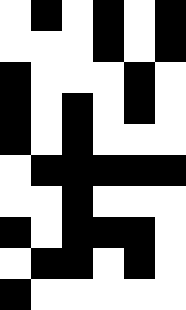[["white", "black", "white", "black", "white", "black"], ["white", "white", "white", "black", "white", "black"], ["black", "white", "white", "white", "black", "white"], ["black", "white", "black", "white", "black", "white"], ["black", "white", "black", "white", "white", "white"], ["white", "black", "black", "black", "black", "black"], ["white", "white", "black", "white", "white", "white"], ["black", "white", "black", "black", "black", "white"], ["white", "black", "black", "white", "black", "white"], ["black", "white", "white", "white", "white", "white"]]